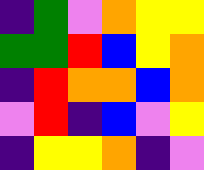[["indigo", "green", "violet", "orange", "yellow", "yellow"], ["green", "green", "red", "blue", "yellow", "orange"], ["indigo", "red", "orange", "orange", "blue", "orange"], ["violet", "red", "indigo", "blue", "violet", "yellow"], ["indigo", "yellow", "yellow", "orange", "indigo", "violet"]]